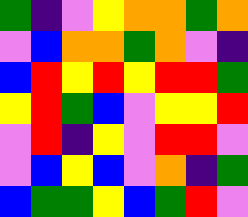[["green", "indigo", "violet", "yellow", "orange", "orange", "green", "orange"], ["violet", "blue", "orange", "orange", "green", "orange", "violet", "indigo"], ["blue", "red", "yellow", "red", "yellow", "red", "red", "green"], ["yellow", "red", "green", "blue", "violet", "yellow", "yellow", "red"], ["violet", "red", "indigo", "yellow", "violet", "red", "red", "violet"], ["violet", "blue", "yellow", "blue", "violet", "orange", "indigo", "green"], ["blue", "green", "green", "yellow", "blue", "green", "red", "violet"]]